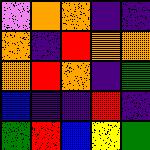[["violet", "orange", "orange", "indigo", "indigo"], ["orange", "indigo", "red", "orange", "orange"], ["orange", "red", "orange", "indigo", "green"], ["blue", "indigo", "indigo", "red", "indigo"], ["green", "red", "blue", "yellow", "green"]]